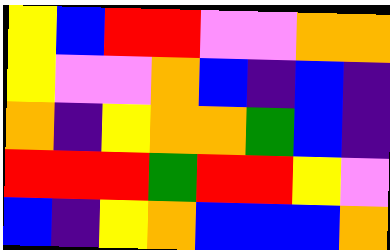[["yellow", "blue", "red", "red", "violet", "violet", "orange", "orange"], ["yellow", "violet", "violet", "orange", "blue", "indigo", "blue", "indigo"], ["orange", "indigo", "yellow", "orange", "orange", "green", "blue", "indigo"], ["red", "red", "red", "green", "red", "red", "yellow", "violet"], ["blue", "indigo", "yellow", "orange", "blue", "blue", "blue", "orange"]]